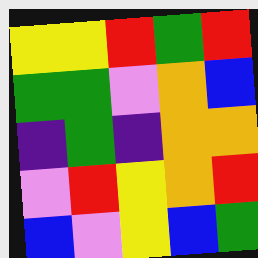[["yellow", "yellow", "red", "green", "red"], ["green", "green", "violet", "orange", "blue"], ["indigo", "green", "indigo", "orange", "orange"], ["violet", "red", "yellow", "orange", "red"], ["blue", "violet", "yellow", "blue", "green"]]